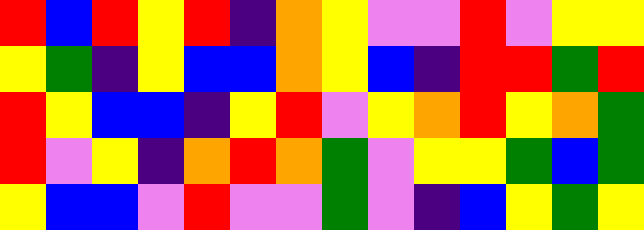[["red", "blue", "red", "yellow", "red", "indigo", "orange", "yellow", "violet", "violet", "red", "violet", "yellow", "yellow"], ["yellow", "green", "indigo", "yellow", "blue", "blue", "orange", "yellow", "blue", "indigo", "red", "red", "green", "red"], ["red", "yellow", "blue", "blue", "indigo", "yellow", "red", "violet", "yellow", "orange", "red", "yellow", "orange", "green"], ["red", "violet", "yellow", "indigo", "orange", "red", "orange", "green", "violet", "yellow", "yellow", "green", "blue", "green"], ["yellow", "blue", "blue", "violet", "red", "violet", "violet", "green", "violet", "indigo", "blue", "yellow", "green", "yellow"]]